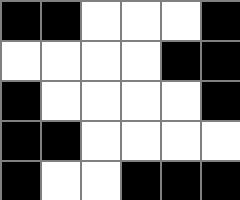[["black", "black", "white", "white", "white", "black"], ["white", "white", "white", "white", "black", "black"], ["black", "white", "white", "white", "white", "black"], ["black", "black", "white", "white", "white", "white"], ["black", "white", "white", "black", "black", "black"]]